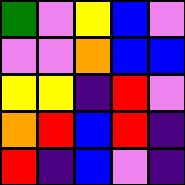[["green", "violet", "yellow", "blue", "violet"], ["violet", "violet", "orange", "blue", "blue"], ["yellow", "yellow", "indigo", "red", "violet"], ["orange", "red", "blue", "red", "indigo"], ["red", "indigo", "blue", "violet", "indigo"]]